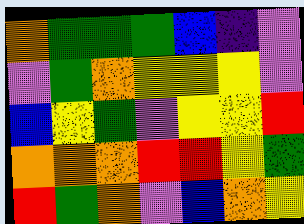[["orange", "green", "green", "green", "blue", "indigo", "violet"], ["violet", "green", "orange", "yellow", "yellow", "yellow", "violet"], ["blue", "yellow", "green", "violet", "yellow", "yellow", "red"], ["orange", "orange", "orange", "red", "red", "yellow", "green"], ["red", "green", "orange", "violet", "blue", "orange", "yellow"]]